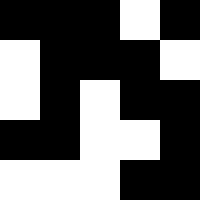[["black", "black", "black", "white", "black"], ["white", "black", "black", "black", "white"], ["white", "black", "white", "black", "black"], ["black", "black", "white", "white", "black"], ["white", "white", "white", "black", "black"]]